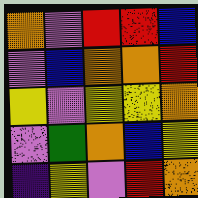[["orange", "violet", "red", "red", "blue"], ["violet", "blue", "orange", "orange", "red"], ["yellow", "violet", "yellow", "yellow", "orange"], ["violet", "green", "orange", "blue", "yellow"], ["indigo", "yellow", "violet", "red", "orange"]]